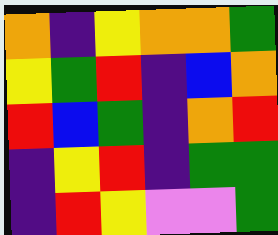[["orange", "indigo", "yellow", "orange", "orange", "green"], ["yellow", "green", "red", "indigo", "blue", "orange"], ["red", "blue", "green", "indigo", "orange", "red"], ["indigo", "yellow", "red", "indigo", "green", "green"], ["indigo", "red", "yellow", "violet", "violet", "green"]]